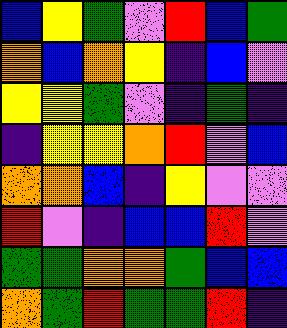[["blue", "yellow", "green", "violet", "red", "blue", "green"], ["orange", "blue", "orange", "yellow", "indigo", "blue", "violet"], ["yellow", "yellow", "green", "violet", "indigo", "green", "indigo"], ["indigo", "yellow", "yellow", "orange", "red", "violet", "blue"], ["orange", "orange", "blue", "indigo", "yellow", "violet", "violet"], ["red", "violet", "indigo", "blue", "blue", "red", "violet"], ["green", "green", "orange", "orange", "green", "blue", "blue"], ["orange", "green", "red", "green", "green", "red", "indigo"]]